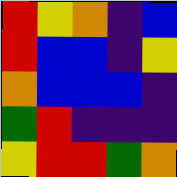[["red", "yellow", "orange", "indigo", "blue"], ["red", "blue", "blue", "indigo", "yellow"], ["orange", "blue", "blue", "blue", "indigo"], ["green", "red", "indigo", "indigo", "indigo"], ["yellow", "red", "red", "green", "orange"]]